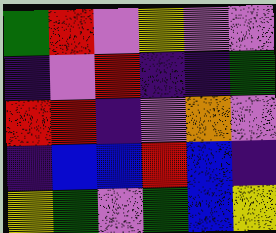[["green", "red", "violet", "yellow", "violet", "violet"], ["indigo", "violet", "red", "indigo", "indigo", "green"], ["red", "red", "indigo", "violet", "orange", "violet"], ["indigo", "blue", "blue", "red", "blue", "indigo"], ["yellow", "green", "violet", "green", "blue", "yellow"]]